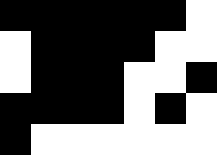[["black", "black", "black", "black", "black", "black", "white"], ["white", "black", "black", "black", "black", "white", "white"], ["white", "black", "black", "black", "white", "white", "black"], ["black", "black", "black", "black", "white", "black", "white"], ["black", "white", "white", "white", "white", "white", "white"]]